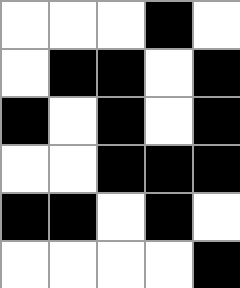[["white", "white", "white", "black", "white"], ["white", "black", "black", "white", "black"], ["black", "white", "black", "white", "black"], ["white", "white", "black", "black", "black"], ["black", "black", "white", "black", "white"], ["white", "white", "white", "white", "black"]]